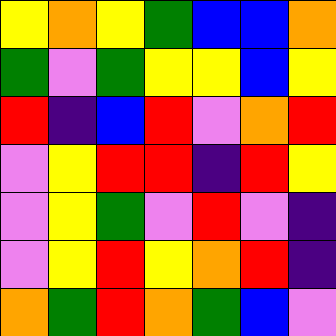[["yellow", "orange", "yellow", "green", "blue", "blue", "orange"], ["green", "violet", "green", "yellow", "yellow", "blue", "yellow"], ["red", "indigo", "blue", "red", "violet", "orange", "red"], ["violet", "yellow", "red", "red", "indigo", "red", "yellow"], ["violet", "yellow", "green", "violet", "red", "violet", "indigo"], ["violet", "yellow", "red", "yellow", "orange", "red", "indigo"], ["orange", "green", "red", "orange", "green", "blue", "violet"]]